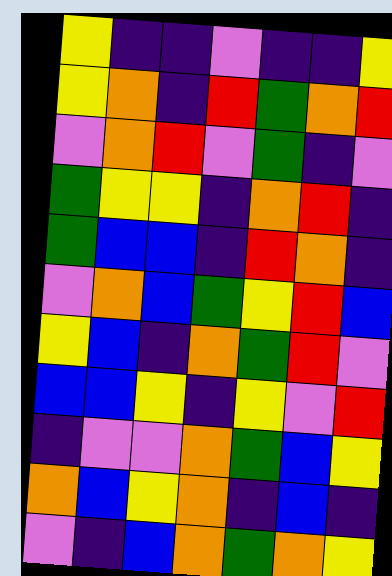[["yellow", "indigo", "indigo", "violet", "indigo", "indigo", "yellow"], ["yellow", "orange", "indigo", "red", "green", "orange", "red"], ["violet", "orange", "red", "violet", "green", "indigo", "violet"], ["green", "yellow", "yellow", "indigo", "orange", "red", "indigo"], ["green", "blue", "blue", "indigo", "red", "orange", "indigo"], ["violet", "orange", "blue", "green", "yellow", "red", "blue"], ["yellow", "blue", "indigo", "orange", "green", "red", "violet"], ["blue", "blue", "yellow", "indigo", "yellow", "violet", "red"], ["indigo", "violet", "violet", "orange", "green", "blue", "yellow"], ["orange", "blue", "yellow", "orange", "indigo", "blue", "indigo"], ["violet", "indigo", "blue", "orange", "green", "orange", "yellow"]]